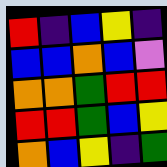[["red", "indigo", "blue", "yellow", "indigo"], ["blue", "blue", "orange", "blue", "violet"], ["orange", "orange", "green", "red", "red"], ["red", "red", "green", "blue", "yellow"], ["orange", "blue", "yellow", "indigo", "green"]]